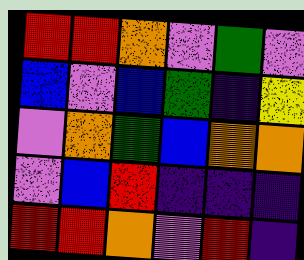[["red", "red", "orange", "violet", "green", "violet"], ["blue", "violet", "blue", "green", "indigo", "yellow"], ["violet", "orange", "green", "blue", "orange", "orange"], ["violet", "blue", "red", "indigo", "indigo", "indigo"], ["red", "red", "orange", "violet", "red", "indigo"]]